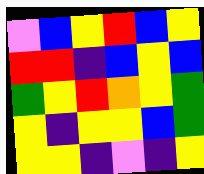[["violet", "blue", "yellow", "red", "blue", "yellow"], ["red", "red", "indigo", "blue", "yellow", "blue"], ["green", "yellow", "red", "orange", "yellow", "green"], ["yellow", "indigo", "yellow", "yellow", "blue", "green"], ["yellow", "yellow", "indigo", "violet", "indigo", "yellow"]]